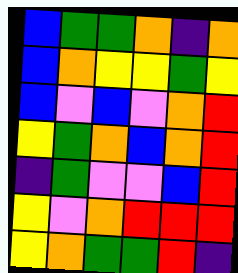[["blue", "green", "green", "orange", "indigo", "orange"], ["blue", "orange", "yellow", "yellow", "green", "yellow"], ["blue", "violet", "blue", "violet", "orange", "red"], ["yellow", "green", "orange", "blue", "orange", "red"], ["indigo", "green", "violet", "violet", "blue", "red"], ["yellow", "violet", "orange", "red", "red", "red"], ["yellow", "orange", "green", "green", "red", "indigo"]]